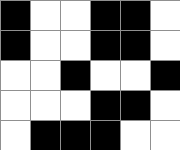[["black", "white", "white", "black", "black", "white"], ["black", "white", "white", "black", "black", "white"], ["white", "white", "black", "white", "white", "black"], ["white", "white", "white", "black", "black", "white"], ["white", "black", "black", "black", "white", "white"]]